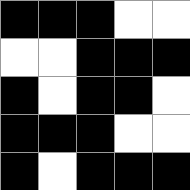[["black", "black", "black", "white", "white"], ["white", "white", "black", "black", "black"], ["black", "white", "black", "black", "white"], ["black", "black", "black", "white", "white"], ["black", "white", "black", "black", "black"]]